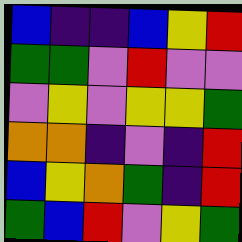[["blue", "indigo", "indigo", "blue", "yellow", "red"], ["green", "green", "violet", "red", "violet", "violet"], ["violet", "yellow", "violet", "yellow", "yellow", "green"], ["orange", "orange", "indigo", "violet", "indigo", "red"], ["blue", "yellow", "orange", "green", "indigo", "red"], ["green", "blue", "red", "violet", "yellow", "green"]]